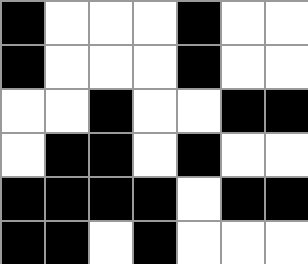[["black", "white", "white", "white", "black", "white", "white"], ["black", "white", "white", "white", "black", "white", "white"], ["white", "white", "black", "white", "white", "black", "black"], ["white", "black", "black", "white", "black", "white", "white"], ["black", "black", "black", "black", "white", "black", "black"], ["black", "black", "white", "black", "white", "white", "white"]]